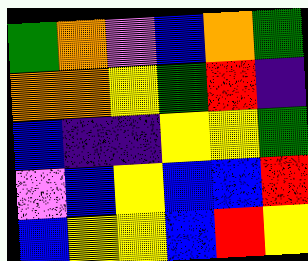[["green", "orange", "violet", "blue", "orange", "green"], ["orange", "orange", "yellow", "green", "red", "indigo"], ["blue", "indigo", "indigo", "yellow", "yellow", "green"], ["violet", "blue", "yellow", "blue", "blue", "red"], ["blue", "yellow", "yellow", "blue", "red", "yellow"]]